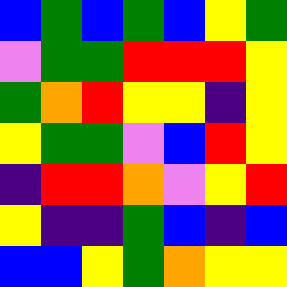[["blue", "green", "blue", "green", "blue", "yellow", "green"], ["violet", "green", "green", "red", "red", "red", "yellow"], ["green", "orange", "red", "yellow", "yellow", "indigo", "yellow"], ["yellow", "green", "green", "violet", "blue", "red", "yellow"], ["indigo", "red", "red", "orange", "violet", "yellow", "red"], ["yellow", "indigo", "indigo", "green", "blue", "indigo", "blue"], ["blue", "blue", "yellow", "green", "orange", "yellow", "yellow"]]